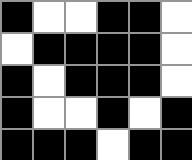[["black", "white", "white", "black", "black", "white"], ["white", "black", "black", "black", "black", "white"], ["black", "white", "black", "black", "black", "white"], ["black", "white", "white", "black", "white", "black"], ["black", "black", "black", "white", "black", "black"]]